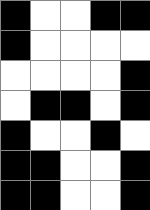[["black", "white", "white", "black", "black"], ["black", "white", "white", "white", "white"], ["white", "white", "white", "white", "black"], ["white", "black", "black", "white", "black"], ["black", "white", "white", "black", "white"], ["black", "black", "white", "white", "black"], ["black", "black", "white", "white", "black"]]